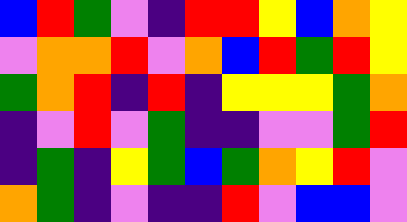[["blue", "red", "green", "violet", "indigo", "red", "red", "yellow", "blue", "orange", "yellow"], ["violet", "orange", "orange", "red", "violet", "orange", "blue", "red", "green", "red", "yellow"], ["green", "orange", "red", "indigo", "red", "indigo", "yellow", "yellow", "yellow", "green", "orange"], ["indigo", "violet", "red", "violet", "green", "indigo", "indigo", "violet", "violet", "green", "red"], ["indigo", "green", "indigo", "yellow", "green", "blue", "green", "orange", "yellow", "red", "violet"], ["orange", "green", "indigo", "violet", "indigo", "indigo", "red", "violet", "blue", "blue", "violet"]]